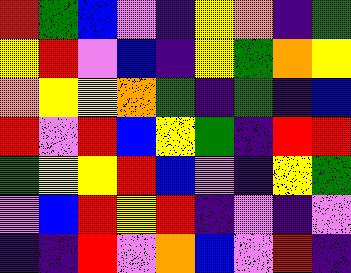[["red", "green", "blue", "violet", "indigo", "yellow", "orange", "indigo", "green"], ["yellow", "red", "violet", "blue", "indigo", "yellow", "green", "orange", "yellow"], ["orange", "yellow", "yellow", "orange", "green", "indigo", "green", "indigo", "blue"], ["red", "violet", "red", "blue", "yellow", "green", "indigo", "red", "red"], ["green", "yellow", "yellow", "red", "blue", "violet", "indigo", "yellow", "green"], ["violet", "blue", "red", "yellow", "red", "indigo", "violet", "indigo", "violet"], ["indigo", "indigo", "red", "violet", "orange", "blue", "violet", "red", "indigo"]]